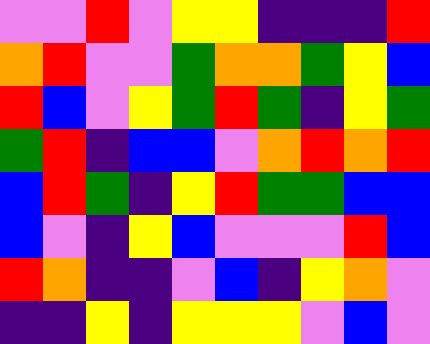[["violet", "violet", "red", "violet", "yellow", "yellow", "indigo", "indigo", "indigo", "red"], ["orange", "red", "violet", "violet", "green", "orange", "orange", "green", "yellow", "blue"], ["red", "blue", "violet", "yellow", "green", "red", "green", "indigo", "yellow", "green"], ["green", "red", "indigo", "blue", "blue", "violet", "orange", "red", "orange", "red"], ["blue", "red", "green", "indigo", "yellow", "red", "green", "green", "blue", "blue"], ["blue", "violet", "indigo", "yellow", "blue", "violet", "violet", "violet", "red", "blue"], ["red", "orange", "indigo", "indigo", "violet", "blue", "indigo", "yellow", "orange", "violet"], ["indigo", "indigo", "yellow", "indigo", "yellow", "yellow", "yellow", "violet", "blue", "violet"]]